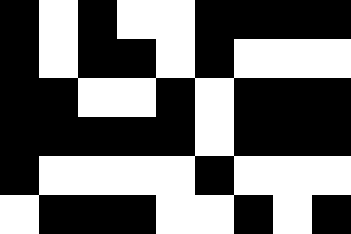[["black", "white", "black", "white", "white", "black", "black", "black", "black"], ["black", "white", "black", "black", "white", "black", "white", "white", "white"], ["black", "black", "white", "white", "black", "white", "black", "black", "black"], ["black", "black", "black", "black", "black", "white", "black", "black", "black"], ["black", "white", "white", "white", "white", "black", "white", "white", "white"], ["white", "black", "black", "black", "white", "white", "black", "white", "black"]]